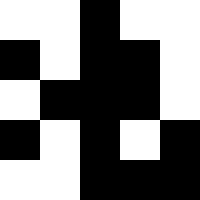[["white", "white", "black", "white", "white"], ["black", "white", "black", "black", "white"], ["white", "black", "black", "black", "white"], ["black", "white", "black", "white", "black"], ["white", "white", "black", "black", "black"]]